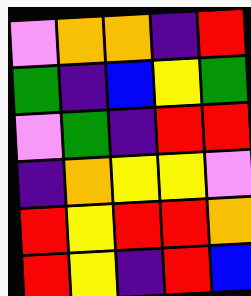[["violet", "orange", "orange", "indigo", "red"], ["green", "indigo", "blue", "yellow", "green"], ["violet", "green", "indigo", "red", "red"], ["indigo", "orange", "yellow", "yellow", "violet"], ["red", "yellow", "red", "red", "orange"], ["red", "yellow", "indigo", "red", "blue"]]